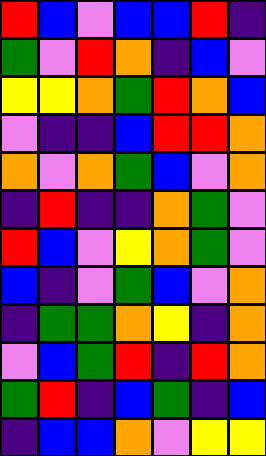[["red", "blue", "violet", "blue", "blue", "red", "indigo"], ["green", "violet", "red", "orange", "indigo", "blue", "violet"], ["yellow", "yellow", "orange", "green", "red", "orange", "blue"], ["violet", "indigo", "indigo", "blue", "red", "red", "orange"], ["orange", "violet", "orange", "green", "blue", "violet", "orange"], ["indigo", "red", "indigo", "indigo", "orange", "green", "violet"], ["red", "blue", "violet", "yellow", "orange", "green", "violet"], ["blue", "indigo", "violet", "green", "blue", "violet", "orange"], ["indigo", "green", "green", "orange", "yellow", "indigo", "orange"], ["violet", "blue", "green", "red", "indigo", "red", "orange"], ["green", "red", "indigo", "blue", "green", "indigo", "blue"], ["indigo", "blue", "blue", "orange", "violet", "yellow", "yellow"]]